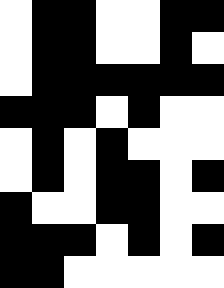[["white", "black", "black", "white", "white", "black", "black"], ["white", "black", "black", "white", "white", "black", "white"], ["white", "black", "black", "black", "black", "black", "black"], ["black", "black", "black", "white", "black", "white", "white"], ["white", "black", "white", "black", "white", "white", "white"], ["white", "black", "white", "black", "black", "white", "black"], ["black", "white", "white", "black", "black", "white", "white"], ["black", "black", "black", "white", "black", "white", "black"], ["black", "black", "white", "white", "white", "white", "white"]]